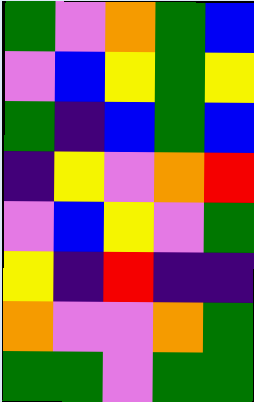[["green", "violet", "orange", "green", "blue"], ["violet", "blue", "yellow", "green", "yellow"], ["green", "indigo", "blue", "green", "blue"], ["indigo", "yellow", "violet", "orange", "red"], ["violet", "blue", "yellow", "violet", "green"], ["yellow", "indigo", "red", "indigo", "indigo"], ["orange", "violet", "violet", "orange", "green"], ["green", "green", "violet", "green", "green"]]